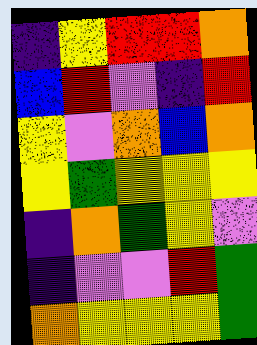[["indigo", "yellow", "red", "red", "orange"], ["blue", "red", "violet", "indigo", "red"], ["yellow", "violet", "orange", "blue", "orange"], ["yellow", "green", "yellow", "yellow", "yellow"], ["indigo", "orange", "green", "yellow", "violet"], ["indigo", "violet", "violet", "red", "green"], ["orange", "yellow", "yellow", "yellow", "green"]]